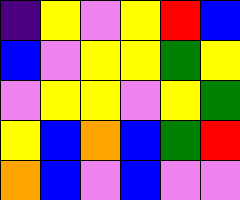[["indigo", "yellow", "violet", "yellow", "red", "blue"], ["blue", "violet", "yellow", "yellow", "green", "yellow"], ["violet", "yellow", "yellow", "violet", "yellow", "green"], ["yellow", "blue", "orange", "blue", "green", "red"], ["orange", "blue", "violet", "blue", "violet", "violet"]]